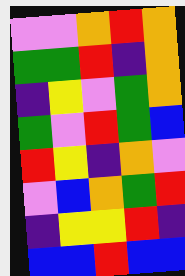[["violet", "violet", "orange", "red", "orange"], ["green", "green", "red", "indigo", "orange"], ["indigo", "yellow", "violet", "green", "orange"], ["green", "violet", "red", "green", "blue"], ["red", "yellow", "indigo", "orange", "violet"], ["violet", "blue", "orange", "green", "red"], ["indigo", "yellow", "yellow", "red", "indigo"], ["blue", "blue", "red", "blue", "blue"]]